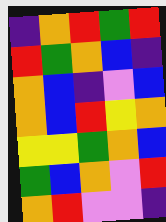[["indigo", "orange", "red", "green", "red"], ["red", "green", "orange", "blue", "indigo"], ["orange", "blue", "indigo", "violet", "blue"], ["orange", "blue", "red", "yellow", "orange"], ["yellow", "yellow", "green", "orange", "blue"], ["green", "blue", "orange", "violet", "red"], ["orange", "red", "violet", "violet", "indigo"]]